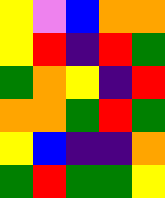[["yellow", "violet", "blue", "orange", "orange"], ["yellow", "red", "indigo", "red", "green"], ["green", "orange", "yellow", "indigo", "red"], ["orange", "orange", "green", "red", "green"], ["yellow", "blue", "indigo", "indigo", "orange"], ["green", "red", "green", "green", "yellow"]]